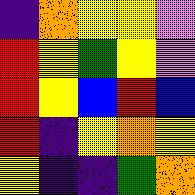[["indigo", "orange", "yellow", "yellow", "violet"], ["red", "yellow", "green", "yellow", "violet"], ["red", "yellow", "blue", "red", "blue"], ["red", "indigo", "yellow", "orange", "yellow"], ["yellow", "indigo", "indigo", "green", "orange"]]